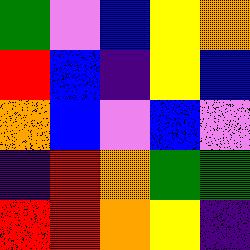[["green", "violet", "blue", "yellow", "orange"], ["red", "blue", "indigo", "yellow", "blue"], ["orange", "blue", "violet", "blue", "violet"], ["indigo", "red", "orange", "green", "green"], ["red", "red", "orange", "yellow", "indigo"]]